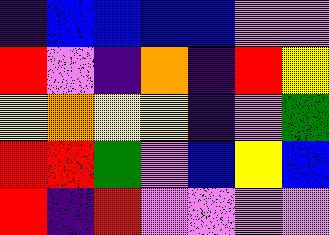[["indigo", "blue", "blue", "blue", "blue", "violet", "violet"], ["red", "violet", "indigo", "orange", "indigo", "red", "yellow"], ["yellow", "orange", "yellow", "yellow", "indigo", "violet", "green"], ["red", "red", "green", "violet", "blue", "yellow", "blue"], ["red", "indigo", "red", "violet", "violet", "violet", "violet"]]